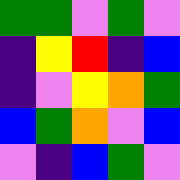[["green", "green", "violet", "green", "violet"], ["indigo", "yellow", "red", "indigo", "blue"], ["indigo", "violet", "yellow", "orange", "green"], ["blue", "green", "orange", "violet", "blue"], ["violet", "indigo", "blue", "green", "violet"]]